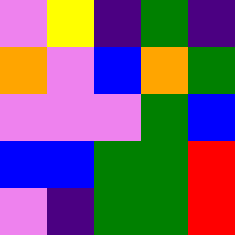[["violet", "yellow", "indigo", "green", "indigo"], ["orange", "violet", "blue", "orange", "green"], ["violet", "violet", "violet", "green", "blue"], ["blue", "blue", "green", "green", "red"], ["violet", "indigo", "green", "green", "red"]]